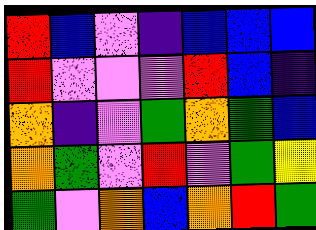[["red", "blue", "violet", "indigo", "blue", "blue", "blue"], ["red", "violet", "violet", "violet", "red", "blue", "indigo"], ["orange", "indigo", "violet", "green", "orange", "green", "blue"], ["orange", "green", "violet", "red", "violet", "green", "yellow"], ["green", "violet", "orange", "blue", "orange", "red", "green"]]